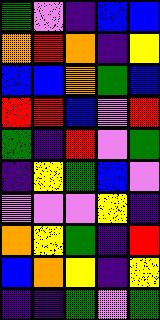[["green", "violet", "indigo", "blue", "blue"], ["orange", "red", "orange", "indigo", "yellow"], ["blue", "blue", "orange", "green", "blue"], ["red", "red", "blue", "violet", "red"], ["green", "indigo", "red", "violet", "green"], ["indigo", "yellow", "green", "blue", "violet"], ["violet", "violet", "violet", "yellow", "indigo"], ["orange", "yellow", "green", "indigo", "red"], ["blue", "orange", "yellow", "indigo", "yellow"], ["indigo", "indigo", "green", "violet", "green"]]